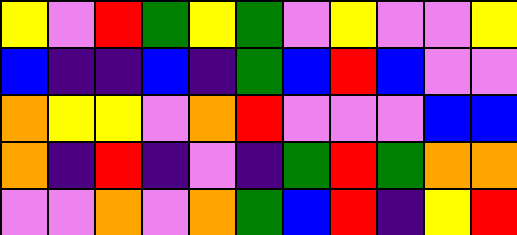[["yellow", "violet", "red", "green", "yellow", "green", "violet", "yellow", "violet", "violet", "yellow"], ["blue", "indigo", "indigo", "blue", "indigo", "green", "blue", "red", "blue", "violet", "violet"], ["orange", "yellow", "yellow", "violet", "orange", "red", "violet", "violet", "violet", "blue", "blue"], ["orange", "indigo", "red", "indigo", "violet", "indigo", "green", "red", "green", "orange", "orange"], ["violet", "violet", "orange", "violet", "orange", "green", "blue", "red", "indigo", "yellow", "red"]]